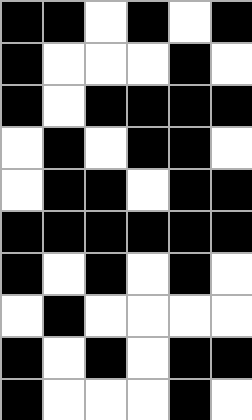[["black", "black", "white", "black", "white", "black"], ["black", "white", "white", "white", "black", "white"], ["black", "white", "black", "black", "black", "black"], ["white", "black", "white", "black", "black", "white"], ["white", "black", "black", "white", "black", "black"], ["black", "black", "black", "black", "black", "black"], ["black", "white", "black", "white", "black", "white"], ["white", "black", "white", "white", "white", "white"], ["black", "white", "black", "white", "black", "black"], ["black", "white", "white", "white", "black", "white"]]